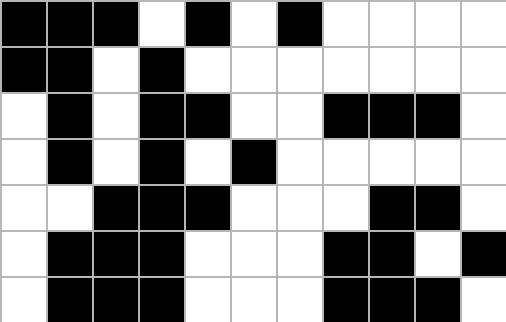[["black", "black", "black", "white", "black", "white", "black", "white", "white", "white", "white"], ["black", "black", "white", "black", "white", "white", "white", "white", "white", "white", "white"], ["white", "black", "white", "black", "black", "white", "white", "black", "black", "black", "white"], ["white", "black", "white", "black", "white", "black", "white", "white", "white", "white", "white"], ["white", "white", "black", "black", "black", "white", "white", "white", "black", "black", "white"], ["white", "black", "black", "black", "white", "white", "white", "black", "black", "white", "black"], ["white", "black", "black", "black", "white", "white", "white", "black", "black", "black", "white"]]